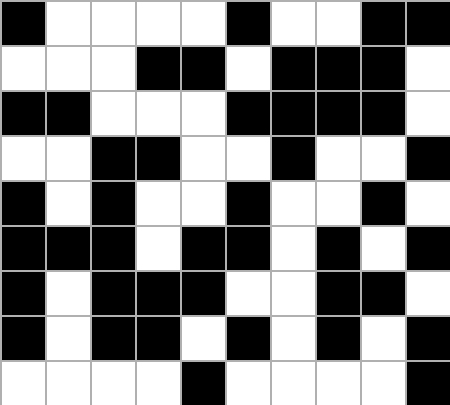[["black", "white", "white", "white", "white", "black", "white", "white", "black", "black"], ["white", "white", "white", "black", "black", "white", "black", "black", "black", "white"], ["black", "black", "white", "white", "white", "black", "black", "black", "black", "white"], ["white", "white", "black", "black", "white", "white", "black", "white", "white", "black"], ["black", "white", "black", "white", "white", "black", "white", "white", "black", "white"], ["black", "black", "black", "white", "black", "black", "white", "black", "white", "black"], ["black", "white", "black", "black", "black", "white", "white", "black", "black", "white"], ["black", "white", "black", "black", "white", "black", "white", "black", "white", "black"], ["white", "white", "white", "white", "black", "white", "white", "white", "white", "black"]]